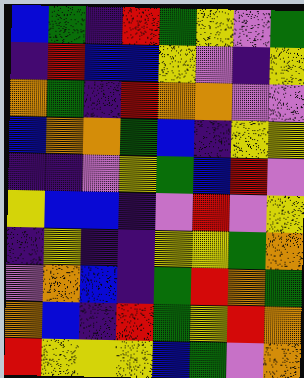[["blue", "green", "indigo", "red", "green", "yellow", "violet", "green"], ["indigo", "red", "blue", "blue", "yellow", "violet", "indigo", "yellow"], ["orange", "green", "indigo", "red", "orange", "orange", "violet", "violet"], ["blue", "orange", "orange", "green", "blue", "indigo", "yellow", "yellow"], ["indigo", "indigo", "violet", "yellow", "green", "blue", "red", "violet"], ["yellow", "blue", "blue", "indigo", "violet", "red", "violet", "yellow"], ["indigo", "yellow", "indigo", "indigo", "yellow", "yellow", "green", "orange"], ["violet", "orange", "blue", "indigo", "green", "red", "orange", "green"], ["orange", "blue", "indigo", "red", "green", "yellow", "red", "orange"], ["red", "yellow", "yellow", "yellow", "blue", "green", "violet", "orange"]]